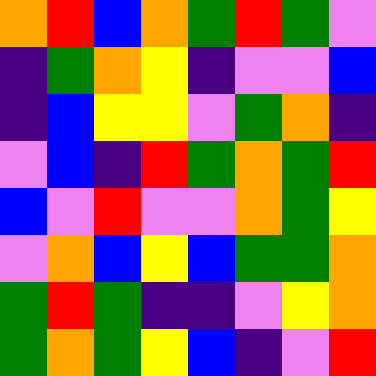[["orange", "red", "blue", "orange", "green", "red", "green", "violet"], ["indigo", "green", "orange", "yellow", "indigo", "violet", "violet", "blue"], ["indigo", "blue", "yellow", "yellow", "violet", "green", "orange", "indigo"], ["violet", "blue", "indigo", "red", "green", "orange", "green", "red"], ["blue", "violet", "red", "violet", "violet", "orange", "green", "yellow"], ["violet", "orange", "blue", "yellow", "blue", "green", "green", "orange"], ["green", "red", "green", "indigo", "indigo", "violet", "yellow", "orange"], ["green", "orange", "green", "yellow", "blue", "indigo", "violet", "red"]]